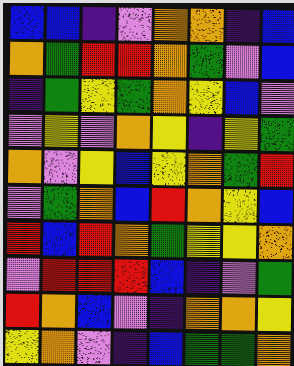[["blue", "blue", "indigo", "violet", "orange", "orange", "indigo", "blue"], ["orange", "green", "red", "red", "orange", "green", "violet", "blue"], ["indigo", "green", "yellow", "green", "orange", "yellow", "blue", "violet"], ["violet", "yellow", "violet", "orange", "yellow", "indigo", "yellow", "green"], ["orange", "violet", "yellow", "blue", "yellow", "orange", "green", "red"], ["violet", "green", "orange", "blue", "red", "orange", "yellow", "blue"], ["red", "blue", "red", "orange", "green", "yellow", "yellow", "orange"], ["violet", "red", "red", "red", "blue", "indigo", "violet", "green"], ["red", "orange", "blue", "violet", "indigo", "orange", "orange", "yellow"], ["yellow", "orange", "violet", "indigo", "blue", "green", "green", "orange"]]